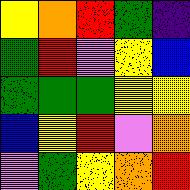[["yellow", "orange", "red", "green", "indigo"], ["green", "red", "violet", "yellow", "blue"], ["green", "green", "green", "yellow", "yellow"], ["blue", "yellow", "red", "violet", "orange"], ["violet", "green", "yellow", "orange", "red"]]